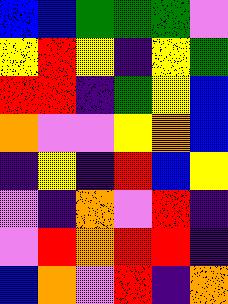[["blue", "blue", "green", "green", "green", "violet"], ["yellow", "red", "yellow", "indigo", "yellow", "green"], ["red", "red", "indigo", "green", "yellow", "blue"], ["orange", "violet", "violet", "yellow", "orange", "blue"], ["indigo", "yellow", "indigo", "red", "blue", "yellow"], ["violet", "indigo", "orange", "violet", "red", "indigo"], ["violet", "red", "orange", "red", "red", "indigo"], ["blue", "orange", "violet", "red", "indigo", "orange"]]